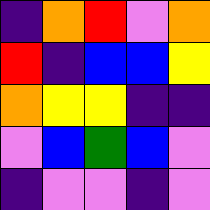[["indigo", "orange", "red", "violet", "orange"], ["red", "indigo", "blue", "blue", "yellow"], ["orange", "yellow", "yellow", "indigo", "indigo"], ["violet", "blue", "green", "blue", "violet"], ["indigo", "violet", "violet", "indigo", "violet"]]